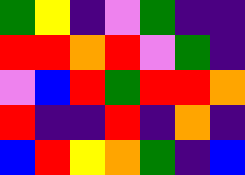[["green", "yellow", "indigo", "violet", "green", "indigo", "indigo"], ["red", "red", "orange", "red", "violet", "green", "indigo"], ["violet", "blue", "red", "green", "red", "red", "orange"], ["red", "indigo", "indigo", "red", "indigo", "orange", "indigo"], ["blue", "red", "yellow", "orange", "green", "indigo", "blue"]]